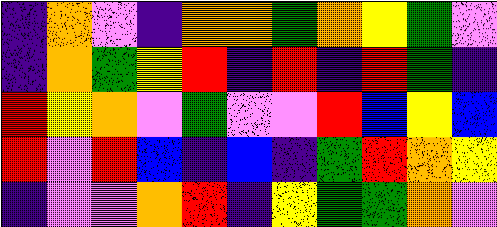[["indigo", "orange", "violet", "indigo", "orange", "orange", "green", "orange", "yellow", "green", "violet"], ["indigo", "orange", "green", "yellow", "red", "indigo", "red", "indigo", "red", "green", "indigo"], ["red", "yellow", "orange", "violet", "green", "violet", "violet", "red", "blue", "yellow", "blue"], ["red", "violet", "red", "blue", "indigo", "blue", "indigo", "green", "red", "orange", "yellow"], ["indigo", "violet", "violet", "orange", "red", "indigo", "yellow", "green", "green", "orange", "violet"]]